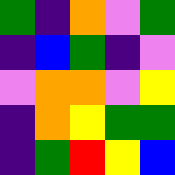[["green", "indigo", "orange", "violet", "green"], ["indigo", "blue", "green", "indigo", "violet"], ["violet", "orange", "orange", "violet", "yellow"], ["indigo", "orange", "yellow", "green", "green"], ["indigo", "green", "red", "yellow", "blue"]]